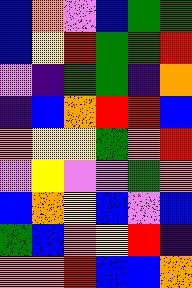[["blue", "orange", "violet", "blue", "green", "green"], ["blue", "yellow", "red", "green", "green", "red"], ["violet", "indigo", "green", "green", "indigo", "orange"], ["indigo", "blue", "orange", "red", "red", "blue"], ["orange", "yellow", "yellow", "green", "orange", "red"], ["violet", "yellow", "violet", "violet", "green", "orange"], ["blue", "orange", "yellow", "blue", "violet", "blue"], ["green", "blue", "orange", "yellow", "red", "indigo"], ["orange", "orange", "red", "blue", "blue", "orange"]]